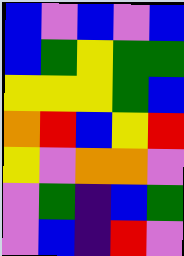[["blue", "violet", "blue", "violet", "blue"], ["blue", "green", "yellow", "green", "green"], ["yellow", "yellow", "yellow", "green", "blue"], ["orange", "red", "blue", "yellow", "red"], ["yellow", "violet", "orange", "orange", "violet"], ["violet", "green", "indigo", "blue", "green"], ["violet", "blue", "indigo", "red", "violet"]]